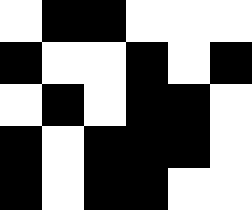[["white", "black", "black", "white", "white", "white"], ["black", "white", "white", "black", "white", "black"], ["white", "black", "white", "black", "black", "white"], ["black", "white", "black", "black", "black", "white"], ["black", "white", "black", "black", "white", "white"]]